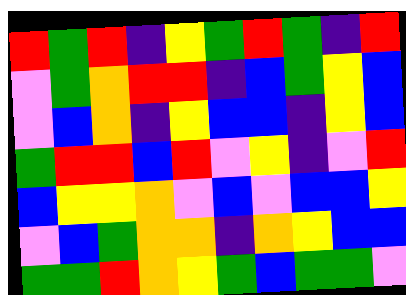[["red", "green", "red", "indigo", "yellow", "green", "red", "green", "indigo", "red"], ["violet", "green", "orange", "red", "red", "indigo", "blue", "green", "yellow", "blue"], ["violet", "blue", "orange", "indigo", "yellow", "blue", "blue", "indigo", "yellow", "blue"], ["green", "red", "red", "blue", "red", "violet", "yellow", "indigo", "violet", "red"], ["blue", "yellow", "yellow", "orange", "violet", "blue", "violet", "blue", "blue", "yellow"], ["violet", "blue", "green", "orange", "orange", "indigo", "orange", "yellow", "blue", "blue"], ["green", "green", "red", "orange", "yellow", "green", "blue", "green", "green", "violet"]]